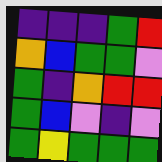[["indigo", "indigo", "indigo", "green", "red"], ["orange", "blue", "green", "green", "violet"], ["green", "indigo", "orange", "red", "red"], ["green", "blue", "violet", "indigo", "violet"], ["green", "yellow", "green", "green", "green"]]